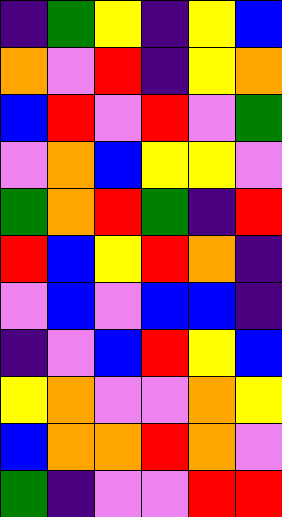[["indigo", "green", "yellow", "indigo", "yellow", "blue"], ["orange", "violet", "red", "indigo", "yellow", "orange"], ["blue", "red", "violet", "red", "violet", "green"], ["violet", "orange", "blue", "yellow", "yellow", "violet"], ["green", "orange", "red", "green", "indigo", "red"], ["red", "blue", "yellow", "red", "orange", "indigo"], ["violet", "blue", "violet", "blue", "blue", "indigo"], ["indigo", "violet", "blue", "red", "yellow", "blue"], ["yellow", "orange", "violet", "violet", "orange", "yellow"], ["blue", "orange", "orange", "red", "orange", "violet"], ["green", "indigo", "violet", "violet", "red", "red"]]